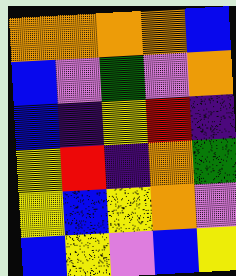[["orange", "orange", "orange", "orange", "blue"], ["blue", "violet", "green", "violet", "orange"], ["blue", "indigo", "yellow", "red", "indigo"], ["yellow", "red", "indigo", "orange", "green"], ["yellow", "blue", "yellow", "orange", "violet"], ["blue", "yellow", "violet", "blue", "yellow"]]